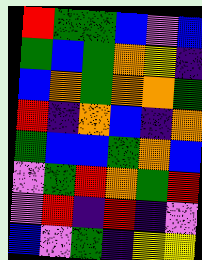[["red", "green", "green", "blue", "violet", "blue"], ["green", "blue", "green", "orange", "yellow", "indigo"], ["blue", "orange", "green", "orange", "orange", "green"], ["red", "indigo", "orange", "blue", "indigo", "orange"], ["green", "blue", "blue", "green", "orange", "blue"], ["violet", "green", "red", "orange", "green", "red"], ["violet", "red", "indigo", "red", "indigo", "violet"], ["blue", "violet", "green", "indigo", "yellow", "yellow"]]